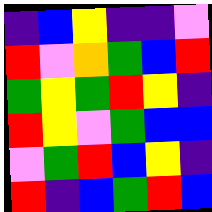[["indigo", "blue", "yellow", "indigo", "indigo", "violet"], ["red", "violet", "orange", "green", "blue", "red"], ["green", "yellow", "green", "red", "yellow", "indigo"], ["red", "yellow", "violet", "green", "blue", "blue"], ["violet", "green", "red", "blue", "yellow", "indigo"], ["red", "indigo", "blue", "green", "red", "blue"]]